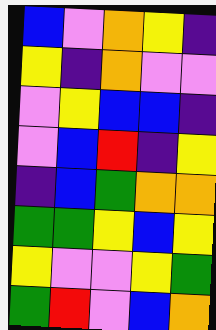[["blue", "violet", "orange", "yellow", "indigo"], ["yellow", "indigo", "orange", "violet", "violet"], ["violet", "yellow", "blue", "blue", "indigo"], ["violet", "blue", "red", "indigo", "yellow"], ["indigo", "blue", "green", "orange", "orange"], ["green", "green", "yellow", "blue", "yellow"], ["yellow", "violet", "violet", "yellow", "green"], ["green", "red", "violet", "blue", "orange"]]